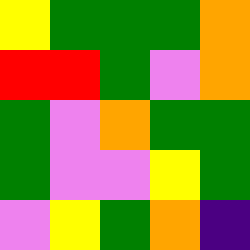[["yellow", "green", "green", "green", "orange"], ["red", "red", "green", "violet", "orange"], ["green", "violet", "orange", "green", "green"], ["green", "violet", "violet", "yellow", "green"], ["violet", "yellow", "green", "orange", "indigo"]]